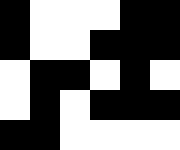[["black", "white", "white", "white", "black", "black"], ["black", "white", "white", "black", "black", "black"], ["white", "black", "black", "white", "black", "white"], ["white", "black", "white", "black", "black", "black"], ["black", "black", "white", "white", "white", "white"]]